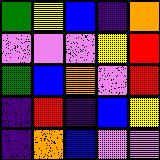[["green", "yellow", "blue", "indigo", "orange"], ["violet", "violet", "violet", "yellow", "red"], ["green", "blue", "orange", "violet", "red"], ["indigo", "red", "indigo", "blue", "yellow"], ["indigo", "orange", "blue", "violet", "violet"]]